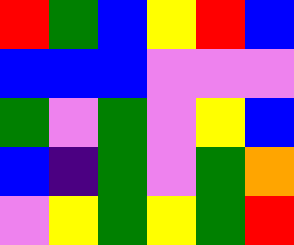[["red", "green", "blue", "yellow", "red", "blue"], ["blue", "blue", "blue", "violet", "violet", "violet"], ["green", "violet", "green", "violet", "yellow", "blue"], ["blue", "indigo", "green", "violet", "green", "orange"], ["violet", "yellow", "green", "yellow", "green", "red"]]